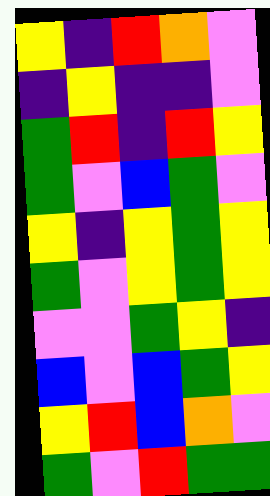[["yellow", "indigo", "red", "orange", "violet"], ["indigo", "yellow", "indigo", "indigo", "violet"], ["green", "red", "indigo", "red", "yellow"], ["green", "violet", "blue", "green", "violet"], ["yellow", "indigo", "yellow", "green", "yellow"], ["green", "violet", "yellow", "green", "yellow"], ["violet", "violet", "green", "yellow", "indigo"], ["blue", "violet", "blue", "green", "yellow"], ["yellow", "red", "blue", "orange", "violet"], ["green", "violet", "red", "green", "green"]]